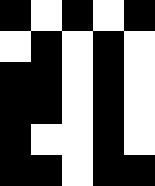[["black", "white", "black", "white", "black"], ["white", "black", "white", "black", "white"], ["black", "black", "white", "black", "white"], ["black", "black", "white", "black", "white"], ["black", "white", "white", "black", "white"], ["black", "black", "white", "black", "black"]]